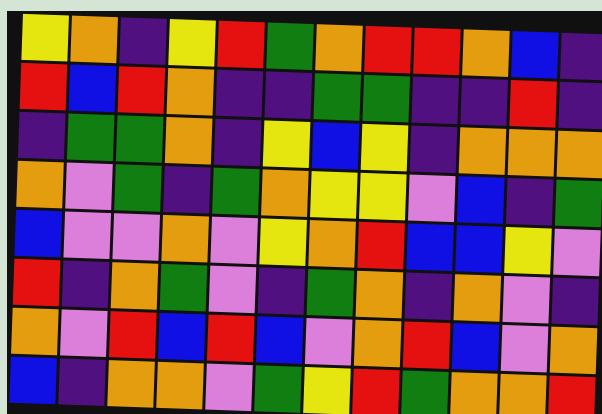[["yellow", "orange", "indigo", "yellow", "red", "green", "orange", "red", "red", "orange", "blue", "indigo"], ["red", "blue", "red", "orange", "indigo", "indigo", "green", "green", "indigo", "indigo", "red", "indigo"], ["indigo", "green", "green", "orange", "indigo", "yellow", "blue", "yellow", "indigo", "orange", "orange", "orange"], ["orange", "violet", "green", "indigo", "green", "orange", "yellow", "yellow", "violet", "blue", "indigo", "green"], ["blue", "violet", "violet", "orange", "violet", "yellow", "orange", "red", "blue", "blue", "yellow", "violet"], ["red", "indigo", "orange", "green", "violet", "indigo", "green", "orange", "indigo", "orange", "violet", "indigo"], ["orange", "violet", "red", "blue", "red", "blue", "violet", "orange", "red", "blue", "violet", "orange"], ["blue", "indigo", "orange", "orange", "violet", "green", "yellow", "red", "green", "orange", "orange", "red"]]